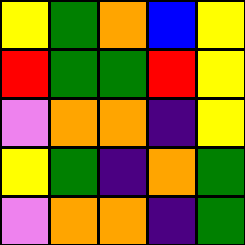[["yellow", "green", "orange", "blue", "yellow"], ["red", "green", "green", "red", "yellow"], ["violet", "orange", "orange", "indigo", "yellow"], ["yellow", "green", "indigo", "orange", "green"], ["violet", "orange", "orange", "indigo", "green"]]